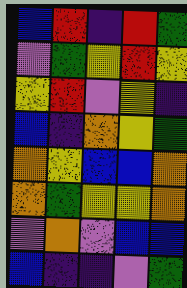[["blue", "red", "indigo", "red", "green"], ["violet", "green", "yellow", "red", "yellow"], ["yellow", "red", "violet", "yellow", "indigo"], ["blue", "indigo", "orange", "yellow", "green"], ["orange", "yellow", "blue", "blue", "orange"], ["orange", "green", "yellow", "yellow", "orange"], ["violet", "orange", "violet", "blue", "blue"], ["blue", "indigo", "indigo", "violet", "green"]]